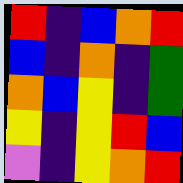[["red", "indigo", "blue", "orange", "red"], ["blue", "indigo", "orange", "indigo", "green"], ["orange", "blue", "yellow", "indigo", "green"], ["yellow", "indigo", "yellow", "red", "blue"], ["violet", "indigo", "yellow", "orange", "red"]]